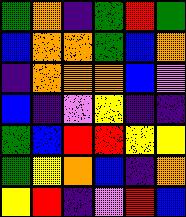[["green", "orange", "indigo", "green", "red", "green"], ["blue", "orange", "orange", "green", "blue", "orange"], ["indigo", "orange", "orange", "orange", "blue", "violet"], ["blue", "indigo", "violet", "yellow", "indigo", "indigo"], ["green", "blue", "red", "red", "yellow", "yellow"], ["green", "yellow", "orange", "blue", "indigo", "orange"], ["yellow", "red", "indigo", "violet", "red", "blue"]]